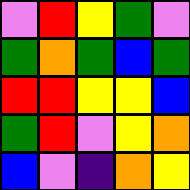[["violet", "red", "yellow", "green", "violet"], ["green", "orange", "green", "blue", "green"], ["red", "red", "yellow", "yellow", "blue"], ["green", "red", "violet", "yellow", "orange"], ["blue", "violet", "indigo", "orange", "yellow"]]